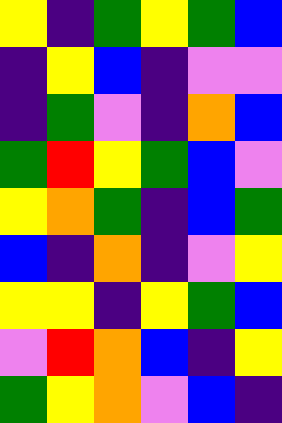[["yellow", "indigo", "green", "yellow", "green", "blue"], ["indigo", "yellow", "blue", "indigo", "violet", "violet"], ["indigo", "green", "violet", "indigo", "orange", "blue"], ["green", "red", "yellow", "green", "blue", "violet"], ["yellow", "orange", "green", "indigo", "blue", "green"], ["blue", "indigo", "orange", "indigo", "violet", "yellow"], ["yellow", "yellow", "indigo", "yellow", "green", "blue"], ["violet", "red", "orange", "blue", "indigo", "yellow"], ["green", "yellow", "orange", "violet", "blue", "indigo"]]